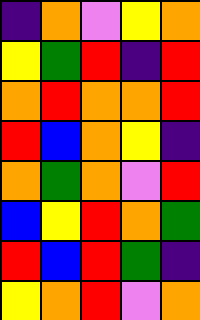[["indigo", "orange", "violet", "yellow", "orange"], ["yellow", "green", "red", "indigo", "red"], ["orange", "red", "orange", "orange", "red"], ["red", "blue", "orange", "yellow", "indigo"], ["orange", "green", "orange", "violet", "red"], ["blue", "yellow", "red", "orange", "green"], ["red", "blue", "red", "green", "indigo"], ["yellow", "orange", "red", "violet", "orange"]]